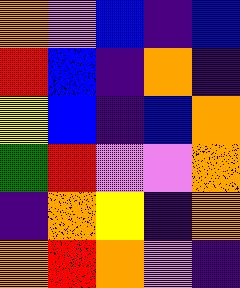[["orange", "violet", "blue", "indigo", "blue"], ["red", "blue", "indigo", "orange", "indigo"], ["yellow", "blue", "indigo", "blue", "orange"], ["green", "red", "violet", "violet", "orange"], ["indigo", "orange", "yellow", "indigo", "orange"], ["orange", "red", "orange", "violet", "indigo"]]